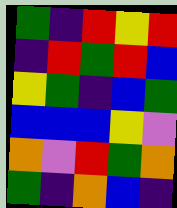[["green", "indigo", "red", "yellow", "red"], ["indigo", "red", "green", "red", "blue"], ["yellow", "green", "indigo", "blue", "green"], ["blue", "blue", "blue", "yellow", "violet"], ["orange", "violet", "red", "green", "orange"], ["green", "indigo", "orange", "blue", "indigo"]]